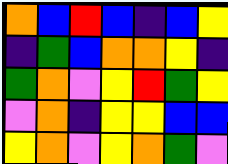[["orange", "blue", "red", "blue", "indigo", "blue", "yellow"], ["indigo", "green", "blue", "orange", "orange", "yellow", "indigo"], ["green", "orange", "violet", "yellow", "red", "green", "yellow"], ["violet", "orange", "indigo", "yellow", "yellow", "blue", "blue"], ["yellow", "orange", "violet", "yellow", "orange", "green", "violet"]]